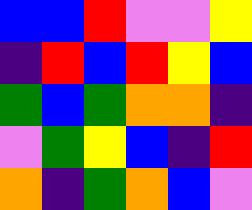[["blue", "blue", "red", "violet", "violet", "yellow"], ["indigo", "red", "blue", "red", "yellow", "blue"], ["green", "blue", "green", "orange", "orange", "indigo"], ["violet", "green", "yellow", "blue", "indigo", "red"], ["orange", "indigo", "green", "orange", "blue", "violet"]]